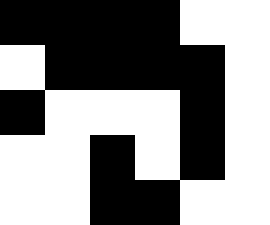[["black", "black", "black", "black", "white", "white"], ["white", "black", "black", "black", "black", "white"], ["black", "white", "white", "white", "black", "white"], ["white", "white", "black", "white", "black", "white"], ["white", "white", "black", "black", "white", "white"]]